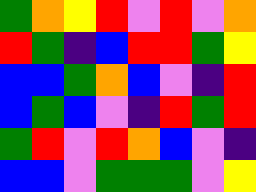[["green", "orange", "yellow", "red", "violet", "red", "violet", "orange"], ["red", "green", "indigo", "blue", "red", "red", "green", "yellow"], ["blue", "blue", "green", "orange", "blue", "violet", "indigo", "red"], ["blue", "green", "blue", "violet", "indigo", "red", "green", "red"], ["green", "red", "violet", "red", "orange", "blue", "violet", "indigo"], ["blue", "blue", "violet", "green", "green", "green", "violet", "yellow"]]